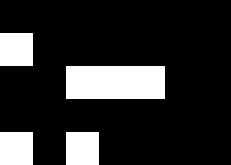[["black", "black", "black", "black", "black", "black", "black"], ["white", "black", "black", "black", "black", "black", "black"], ["black", "black", "white", "white", "white", "black", "black"], ["black", "black", "black", "black", "black", "black", "black"], ["white", "black", "white", "black", "black", "black", "black"]]